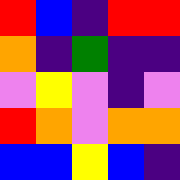[["red", "blue", "indigo", "red", "red"], ["orange", "indigo", "green", "indigo", "indigo"], ["violet", "yellow", "violet", "indigo", "violet"], ["red", "orange", "violet", "orange", "orange"], ["blue", "blue", "yellow", "blue", "indigo"]]